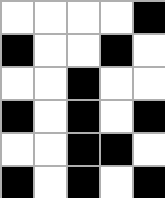[["white", "white", "white", "white", "black"], ["black", "white", "white", "black", "white"], ["white", "white", "black", "white", "white"], ["black", "white", "black", "white", "black"], ["white", "white", "black", "black", "white"], ["black", "white", "black", "white", "black"]]